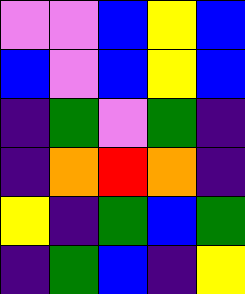[["violet", "violet", "blue", "yellow", "blue"], ["blue", "violet", "blue", "yellow", "blue"], ["indigo", "green", "violet", "green", "indigo"], ["indigo", "orange", "red", "orange", "indigo"], ["yellow", "indigo", "green", "blue", "green"], ["indigo", "green", "blue", "indigo", "yellow"]]